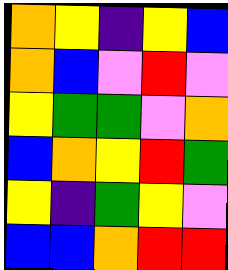[["orange", "yellow", "indigo", "yellow", "blue"], ["orange", "blue", "violet", "red", "violet"], ["yellow", "green", "green", "violet", "orange"], ["blue", "orange", "yellow", "red", "green"], ["yellow", "indigo", "green", "yellow", "violet"], ["blue", "blue", "orange", "red", "red"]]